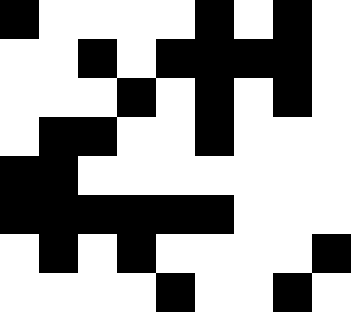[["black", "white", "white", "white", "white", "black", "white", "black", "white"], ["white", "white", "black", "white", "black", "black", "black", "black", "white"], ["white", "white", "white", "black", "white", "black", "white", "black", "white"], ["white", "black", "black", "white", "white", "black", "white", "white", "white"], ["black", "black", "white", "white", "white", "white", "white", "white", "white"], ["black", "black", "black", "black", "black", "black", "white", "white", "white"], ["white", "black", "white", "black", "white", "white", "white", "white", "black"], ["white", "white", "white", "white", "black", "white", "white", "black", "white"]]